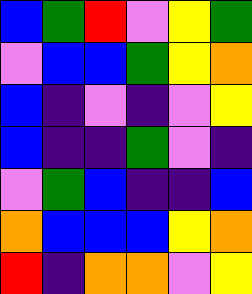[["blue", "green", "red", "violet", "yellow", "green"], ["violet", "blue", "blue", "green", "yellow", "orange"], ["blue", "indigo", "violet", "indigo", "violet", "yellow"], ["blue", "indigo", "indigo", "green", "violet", "indigo"], ["violet", "green", "blue", "indigo", "indigo", "blue"], ["orange", "blue", "blue", "blue", "yellow", "orange"], ["red", "indigo", "orange", "orange", "violet", "yellow"]]